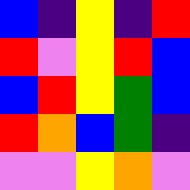[["blue", "indigo", "yellow", "indigo", "red"], ["red", "violet", "yellow", "red", "blue"], ["blue", "red", "yellow", "green", "blue"], ["red", "orange", "blue", "green", "indigo"], ["violet", "violet", "yellow", "orange", "violet"]]